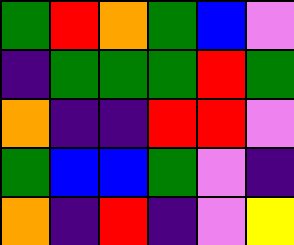[["green", "red", "orange", "green", "blue", "violet"], ["indigo", "green", "green", "green", "red", "green"], ["orange", "indigo", "indigo", "red", "red", "violet"], ["green", "blue", "blue", "green", "violet", "indigo"], ["orange", "indigo", "red", "indigo", "violet", "yellow"]]